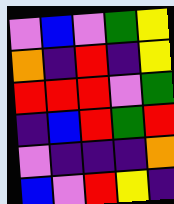[["violet", "blue", "violet", "green", "yellow"], ["orange", "indigo", "red", "indigo", "yellow"], ["red", "red", "red", "violet", "green"], ["indigo", "blue", "red", "green", "red"], ["violet", "indigo", "indigo", "indigo", "orange"], ["blue", "violet", "red", "yellow", "indigo"]]